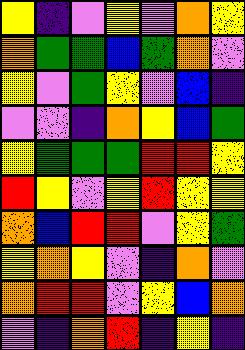[["yellow", "indigo", "violet", "yellow", "violet", "orange", "yellow"], ["orange", "green", "green", "blue", "green", "orange", "violet"], ["yellow", "violet", "green", "yellow", "violet", "blue", "indigo"], ["violet", "violet", "indigo", "orange", "yellow", "blue", "green"], ["yellow", "green", "green", "green", "red", "red", "yellow"], ["red", "yellow", "violet", "yellow", "red", "yellow", "yellow"], ["orange", "blue", "red", "red", "violet", "yellow", "green"], ["yellow", "orange", "yellow", "violet", "indigo", "orange", "violet"], ["orange", "red", "red", "violet", "yellow", "blue", "orange"], ["violet", "indigo", "orange", "red", "indigo", "yellow", "indigo"]]